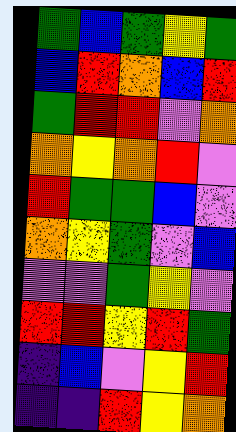[["green", "blue", "green", "yellow", "green"], ["blue", "red", "orange", "blue", "red"], ["green", "red", "red", "violet", "orange"], ["orange", "yellow", "orange", "red", "violet"], ["red", "green", "green", "blue", "violet"], ["orange", "yellow", "green", "violet", "blue"], ["violet", "violet", "green", "yellow", "violet"], ["red", "red", "yellow", "red", "green"], ["indigo", "blue", "violet", "yellow", "red"], ["indigo", "indigo", "red", "yellow", "orange"]]